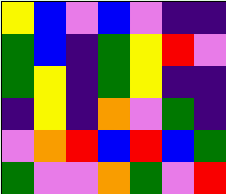[["yellow", "blue", "violet", "blue", "violet", "indigo", "indigo"], ["green", "blue", "indigo", "green", "yellow", "red", "violet"], ["green", "yellow", "indigo", "green", "yellow", "indigo", "indigo"], ["indigo", "yellow", "indigo", "orange", "violet", "green", "indigo"], ["violet", "orange", "red", "blue", "red", "blue", "green"], ["green", "violet", "violet", "orange", "green", "violet", "red"]]